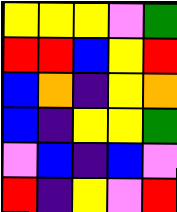[["yellow", "yellow", "yellow", "violet", "green"], ["red", "red", "blue", "yellow", "red"], ["blue", "orange", "indigo", "yellow", "orange"], ["blue", "indigo", "yellow", "yellow", "green"], ["violet", "blue", "indigo", "blue", "violet"], ["red", "indigo", "yellow", "violet", "red"]]